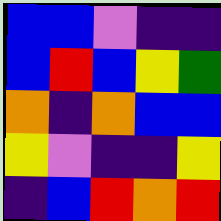[["blue", "blue", "violet", "indigo", "indigo"], ["blue", "red", "blue", "yellow", "green"], ["orange", "indigo", "orange", "blue", "blue"], ["yellow", "violet", "indigo", "indigo", "yellow"], ["indigo", "blue", "red", "orange", "red"]]